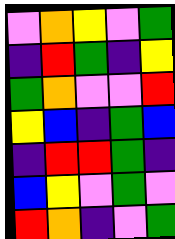[["violet", "orange", "yellow", "violet", "green"], ["indigo", "red", "green", "indigo", "yellow"], ["green", "orange", "violet", "violet", "red"], ["yellow", "blue", "indigo", "green", "blue"], ["indigo", "red", "red", "green", "indigo"], ["blue", "yellow", "violet", "green", "violet"], ["red", "orange", "indigo", "violet", "green"]]